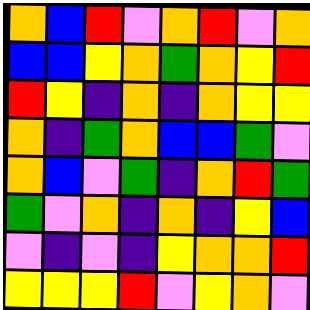[["orange", "blue", "red", "violet", "orange", "red", "violet", "orange"], ["blue", "blue", "yellow", "orange", "green", "orange", "yellow", "red"], ["red", "yellow", "indigo", "orange", "indigo", "orange", "yellow", "yellow"], ["orange", "indigo", "green", "orange", "blue", "blue", "green", "violet"], ["orange", "blue", "violet", "green", "indigo", "orange", "red", "green"], ["green", "violet", "orange", "indigo", "orange", "indigo", "yellow", "blue"], ["violet", "indigo", "violet", "indigo", "yellow", "orange", "orange", "red"], ["yellow", "yellow", "yellow", "red", "violet", "yellow", "orange", "violet"]]